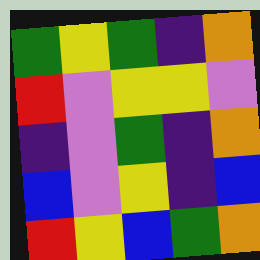[["green", "yellow", "green", "indigo", "orange"], ["red", "violet", "yellow", "yellow", "violet"], ["indigo", "violet", "green", "indigo", "orange"], ["blue", "violet", "yellow", "indigo", "blue"], ["red", "yellow", "blue", "green", "orange"]]